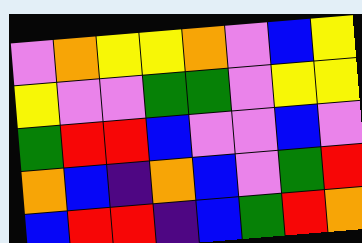[["violet", "orange", "yellow", "yellow", "orange", "violet", "blue", "yellow"], ["yellow", "violet", "violet", "green", "green", "violet", "yellow", "yellow"], ["green", "red", "red", "blue", "violet", "violet", "blue", "violet"], ["orange", "blue", "indigo", "orange", "blue", "violet", "green", "red"], ["blue", "red", "red", "indigo", "blue", "green", "red", "orange"]]